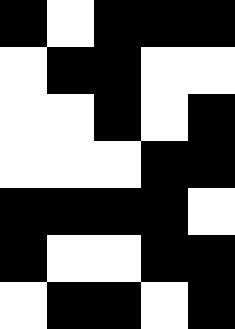[["black", "white", "black", "black", "black"], ["white", "black", "black", "white", "white"], ["white", "white", "black", "white", "black"], ["white", "white", "white", "black", "black"], ["black", "black", "black", "black", "white"], ["black", "white", "white", "black", "black"], ["white", "black", "black", "white", "black"]]